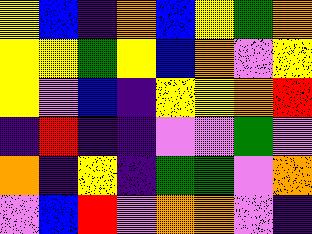[["yellow", "blue", "indigo", "orange", "blue", "yellow", "green", "orange"], ["yellow", "yellow", "green", "yellow", "blue", "orange", "violet", "yellow"], ["yellow", "violet", "blue", "indigo", "yellow", "yellow", "orange", "red"], ["indigo", "red", "indigo", "indigo", "violet", "violet", "green", "violet"], ["orange", "indigo", "yellow", "indigo", "green", "green", "violet", "orange"], ["violet", "blue", "red", "violet", "orange", "orange", "violet", "indigo"]]